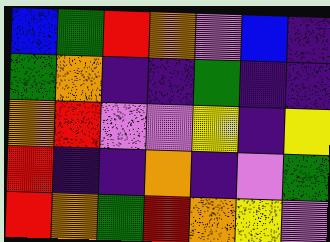[["blue", "green", "red", "orange", "violet", "blue", "indigo"], ["green", "orange", "indigo", "indigo", "green", "indigo", "indigo"], ["orange", "red", "violet", "violet", "yellow", "indigo", "yellow"], ["red", "indigo", "indigo", "orange", "indigo", "violet", "green"], ["red", "orange", "green", "red", "orange", "yellow", "violet"]]